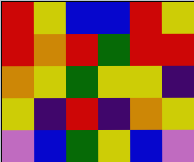[["red", "yellow", "blue", "blue", "red", "yellow"], ["red", "orange", "red", "green", "red", "red"], ["orange", "yellow", "green", "yellow", "yellow", "indigo"], ["yellow", "indigo", "red", "indigo", "orange", "yellow"], ["violet", "blue", "green", "yellow", "blue", "violet"]]